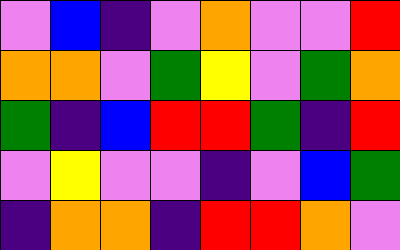[["violet", "blue", "indigo", "violet", "orange", "violet", "violet", "red"], ["orange", "orange", "violet", "green", "yellow", "violet", "green", "orange"], ["green", "indigo", "blue", "red", "red", "green", "indigo", "red"], ["violet", "yellow", "violet", "violet", "indigo", "violet", "blue", "green"], ["indigo", "orange", "orange", "indigo", "red", "red", "orange", "violet"]]